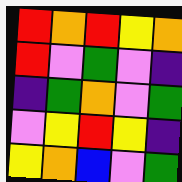[["red", "orange", "red", "yellow", "orange"], ["red", "violet", "green", "violet", "indigo"], ["indigo", "green", "orange", "violet", "green"], ["violet", "yellow", "red", "yellow", "indigo"], ["yellow", "orange", "blue", "violet", "green"]]